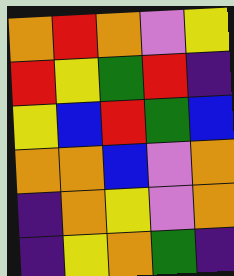[["orange", "red", "orange", "violet", "yellow"], ["red", "yellow", "green", "red", "indigo"], ["yellow", "blue", "red", "green", "blue"], ["orange", "orange", "blue", "violet", "orange"], ["indigo", "orange", "yellow", "violet", "orange"], ["indigo", "yellow", "orange", "green", "indigo"]]